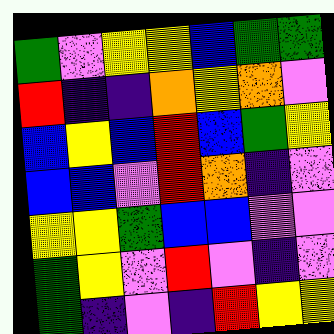[["green", "violet", "yellow", "yellow", "blue", "green", "green"], ["red", "indigo", "indigo", "orange", "yellow", "orange", "violet"], ["blue", "yellow", "blue", "red", "blue", "green", "yellow"], ["blue", "blue", "violet", "red", "orange", "indigo", "violet"], ["yellow", "yellow", "green", "blue", "blue", "violet", "violet"], ["green", "yellow", "violet", "red", "violet", "indigo", "violet"], ["green", "indigo", "violet", "indigo", "red", "yellow", "yellow"]]